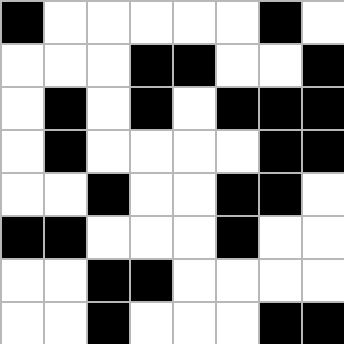[["black", "white", "white", "white", "white", "white", "black", "white"], ["white", "white", "white", "black", "black", "white", "white", "black"], ["white", "black", "white", "black", "white", "black", "black", "black"], ["white", "black", "white", "white", "white", "white", "black", "black"], ["white", "white", "black", "white", "white", "black", "black", "white"], ["black", "black", "white", "white", "white", "black", "white", "white"], ["white", "white", "black", "black", "white", "white", "white", "white"], ["white", "white", "black", "white", "white", "white", "black", "black"]]